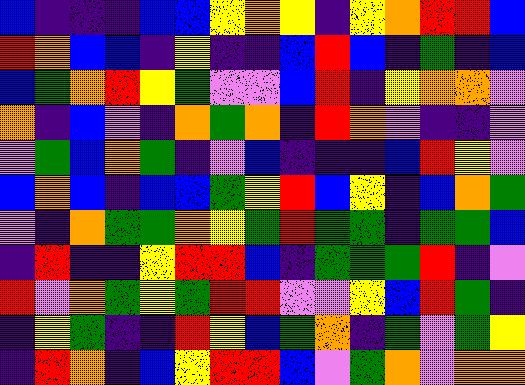[["blue", "indigo", "indigo", "indigo", "blue", "blue", "yellow", "orange", "yellow", "indigo", "yellow", "orange", "red", "red", "blue"], ["red", "orange", "blue", "blue", "indigo", "yellow", "indigo", "indigo", "blue", "red", "blue", "indigo", "green", "indigo", "blue"], ["blue", "green", "orange", "red", "yellow", "green", "violet", "violet", "blue", "red", "indigo", "yellow", "orange", "orange", "violet"], ["orange", "indigo", "blue", "violet", "indigo", "orange", "green", "orange", "indigo", "red", "orange", "violet", "indigo", "indigo", "violet"], ["violet", "green", "blue", "orange", "green", "indigo", "violet", "blue", "indigo", "indigo", "indigo", "blue", "red", "yellow", "violet"], ["blue", "orange", "blue", "indigo", "blue", "blue", "green", "yellow", "red", "blue", "yellow", "indigo", "blue", "orange", "green"], ["violet", "indigo", "orange", "green", "green", "orange", "yellow", "green", "red", "green", "green", "indigo", "green", "green", "blue"], ["indigo", "red", "indigo", "indigo", "yellow", "red", "red", "blue", "indigo", "green", "green", "green", "red", "indigo", "violet"], ["red", "violet", "orange", "green", "yellow", "green", "red", "red", "violet", "violet", "yellow", "blue", "red", "green", "indigo"], ["indigo", "yellow", "green", "indigo", "indigo", "red", "yellow", "blue", "green", "orange", "indigo", "green", "violet", "green", "yellow"], ["indigo", "red", "orange", "indigo", "blue", "yellow", "red", "red", "blue", "violet", "green", "orange", "violet", "orange", "orange"]]